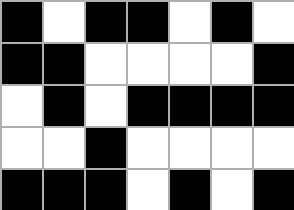[["black", "white", "black", "black", "white", "black", "white"], ["black", "black", "white", "white", "white", "white", "black"], ["white", "black", "white", "black", "black", "black", "black"], ["white", "white", "black", "white", "white", "white", "white"], ["black", "black", "black", "white", "black", "white", "black"]]